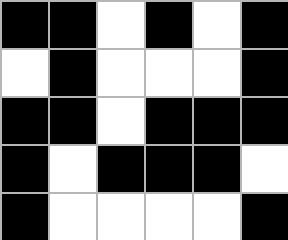[["black", "black", "white", "black", "white", "black"], ["white", "black", "white", "white", "white", "black"], ["black", "black", "white", "black", "black", "black"], ["black", "white", "black", "black", "black", "white"], ["black", "white", "white", "white", "white", "black"]]